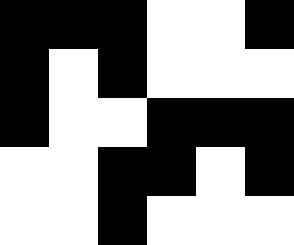[["black", "black", "black", "white", "white", "black"], ["black", "white", "black", "white", "white", "white"], ["black", "white", "white", "black", "black", "black"], ["white", "white", "black", "black", "white", "black"], ["white", "white", "black", "white", "white", "white"]]